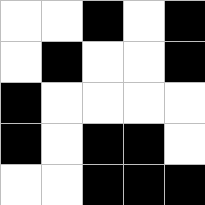[["white", "white", "black", "white", "black"], ["white", "black", "white", "white", "black"], ["black", "white", "white", "white", "white"], ["black", "white", "black", "black", "white"], ["white", "white", "black", "black", "black"]]